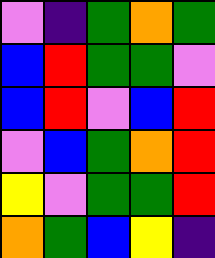[["violet", "indigo", "green", "orange", "green"], ["blue", "red", "green", "green", "violet"], ["blue", "red", "violet", "blue", "red"], ["violet", "blue", "green", "orange", "red"], ["yellow", "violet", "green", "green", "red"], ["orange", "green", "blue", "yellow", "indigo"]]